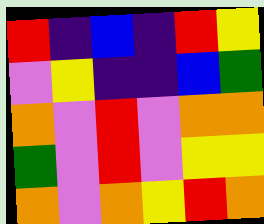[["red", "indigo", "blue", "indigo", "red", "yellow"], ["violet", "yellow", "indigo", "indigo", "blue", "green"], ["orange", "violet", "red", "violet", "orange", "orange"], ["green", "violet", "red", "violet", "yellow", "yellow"], ["orange", "violet", "orange", "yellow", "red", "orange"]]